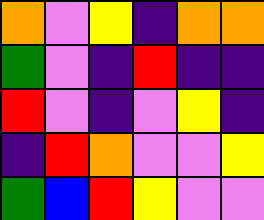[["orange", "violet", "yellow", "indigo", "orange", "orange"], ["green", "violet", "indigo", "red", "indigo", "indigo"], ["red", "violet", "indigo", "violet", "yellow", "indigo"], ["indigo", "red", "orange", "violet", "violet", "yellow"], ["green", "blue", "red", "yellow", "violet", "violet"]]